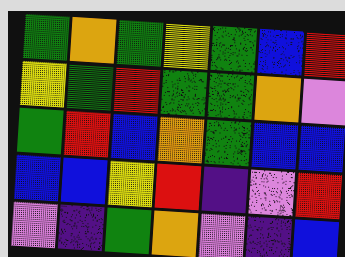[["green", "orange", "green", "yellow", "green", "blue", "red"], ["yellow", "green", "red", "green", "green", "orange", "violet"], ["green", "red", "blue", "orange", "green", "blue", "blue"], ["blue", "blue", "yellow", "red", "indigo", "violet", "red"], ["violet", "indigo", "green", "orange", "violet", "indigo", "blue"]]